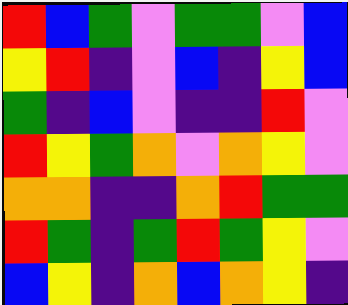[["red", "blue", "green", "violet", "green", "green", "violet", "blue"], ["yellow", "red", "indigo", "violet", "blue", "indigo", "yellow", "blue"], ["green", "indigo", "blue", "violet", "indigo", "indigo", "red", "violet"], ["red", "yellow", "green", "orange", "violet", "orange", "yellow", "violet"], ["orange", "orange", "indigo", "indigo", "orange", "red", "green", "green"], ["red", "green", "indigo", "green", "red", "green", "yellow", "violet"], ["blue", "yellow", "indigo", "orange", "blue", "orange", "yellow", "indigo"]]